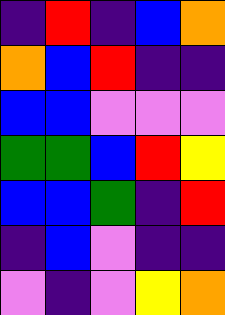[["indigo", "red", "indigo", "blue", "orange"], ["orange", "blue", "red", "indigo", "indigo"], ["blue", "blue", "violet", "violet", "violet"], ["green", "green", "blue", "red", "yellow"], ["blue", "blue", "green", "indigo", "red"], ["indigo", "blue", "violet", "indigo", "indigo"], ["violet", "indigo", "violet", "yellow", "orange"]]